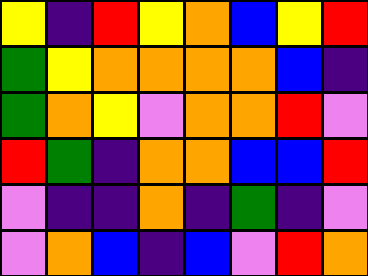[["yellow", "indigo", "red", "yellow", "orange", "blue", "yellow", "red"], ["green", "yellow", "orange", "orange", "orange", "orange", "blue", "indigo"], ["green", "orange", "yellow", "violet", "orange", "orange", "red", "violet"], ["red", "green", "indigo", "orange", "orange", "blue", "blue", "red"], ["violet", "indigo", "indigo", "orange", "indigo", "green", "indigo", "violet"], ["violet", "orange", "blue", "indigo", "blue", "violet", "red", "orange"]]